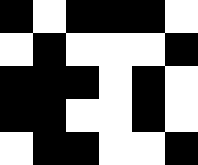[["black", "white", "black", "black", "black", "white"], ["white", "black", "white", "white", "white", "black"], ["black", "black", "black", "white", "black", "white"], ["black", "black", "white", "white", "black", "white"], ["white", "black", "black", "white", "white", "black"]]